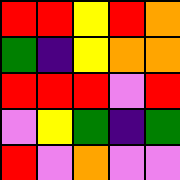[["red", "red", "yellow", "red", "orange"], ["green", "indigo", "yellow", "orange", "orange"], ["red", "red", "red", "violet", "red"], ["violet", "yellow", "green", "indigo", "green"], ["red", "violet", "orange", "violet", "violet"]]